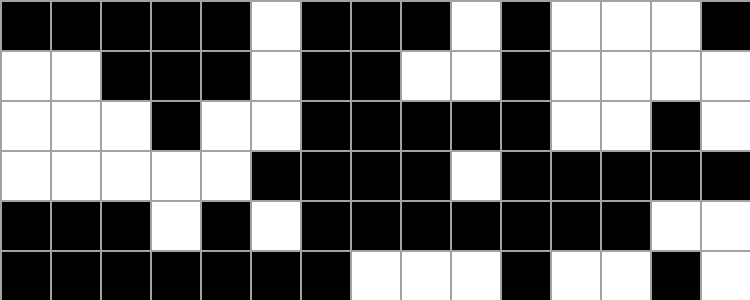[["black", "black", "black", "black", "black", "white", "black", "black", "black", "white", "black", "white", "white", "white", "black"], ["white", "white", "black", "black", "black", "white", "black", "black", "white", "white", "black", "white", "white", "white", "white"], ["white", "white", "white", "black", "white", "white", "black", "black", "black", "black", "black", "white", "white", "black", "white"], ["white", "white", "white", "white", "white", "black", "black", "black", "black", "white", "black", "black", "black", "black", "black"], ["black", "black", "black", "white", "black", "white", "black", "black", "black", "black", "black", "black", "black", "white", "white"], ["black", "black", "black", "black", "black", "black", "black", "white", "white", "white", "black", "white", "white", "black", "white"]]